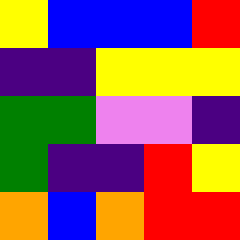[["yellow", "blue", "blue", "blue", "red"], ["indigo", "indigo", "yellow", "yellow", "yellow"], ["green", "green", "violet", "violet", "indigo"], ["green", "indigo", "indigo", "red", "yellow"], ["orange", "blue", "orange", "red", "red"]]